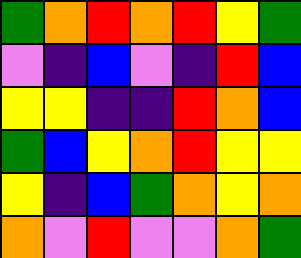[["green", "orange", "red", "orange", "red", "yellow", "green"], ["violet", "indigo", "blue", "violet", "indigo", "red", "blue"], ["yellow", "yellow", "indigo", "indigo", "red", "orange", "blue"], ["green", "blue", "yellow", "orange", "red", "yellow", "yellow"], ["yellow", "indigo", "blue", "green", "orange", "yellow", "orange"], ["orange", "violet", "red", "violet", "violet", "orange", "green"]]